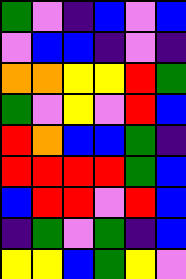[["green", "violet", "indigo", "blue", "violet", "blue"], ["violet", "blue", "blue", "indigo", "violet", "indigo"], ["orange", "orange", "yellow", "yellow", "red", "green"], ["green", "violet", "yellow", "violet", "red", "blue"], ["red", "orange", "blue", "blue", "green", "indigo"], ["red", "red", "red", "red", "green", "blue"], ["blue", "red", "red", "violet", "red", "blue"], ["indigo", "green", "violet", "green", "indigo", "blue"], ["yellow", "yellow", "blue", "green", "yellow", "violet"]]